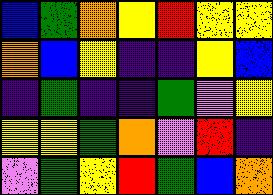[["blue", "green", "orange", "yellow", "red", "yellow", "yellow"], ["orange", "blue", "yellow", "indigo", "indigo", "yellow", "blue"], ["indigo", "green", "indigo", "indigo", "green", "violet", "yellow"], ["yellow", "yellow", "green", "orange", "violet", "red", "indigo"], ["violet", "green", "yellow", "red", "green", "blue", "orange"]]